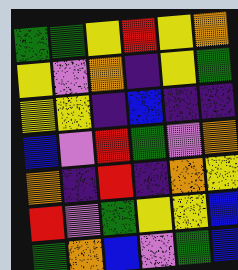[["green", "green", "yellow", "red", "yellow", "orange"], ["yellow", "violet", "orange", "indigo", "yellow", "green"], ["yellow", "yellow", "indigo", "blue", "indigo", "indigo"], ["blue", "violet", "red", "green", "violet", "orange"], ["orange", "indigo", "red", "indigo", "orange", "yellow"], ["red", "violet", "green", "yellow", "yellow", "blue"], ["green", "orange", "blue", "violet", "green", "blue"]]